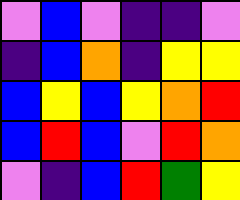[["violet", "blue", "violet", "indigo", "indigo", "violet"], ["indigo", "blue", "orange", "indigo", "yellow", "yellow"], ["blue", "yellow", "blue", "yellow", "orange", "red"], ["blue", "red", "blue", "violet", "red", "orange"], ["violet", "indigo", "blue", "red", "green", "yellow"]]